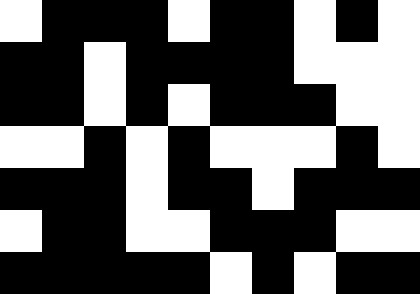[["white", "black", "black", "black", "white", "black", "black", "white", "black", "white"], ["black", "black", "white", "black", "black", "black", "black", "white", "white", "white"], ["black", "black", "white", "black", "white", "black", "black", "black", "white", "white"], ["white", "white", "black", "white", "black", "white", "white", "white", "black", "white"], ["black", "black", "black", "white", "black", "black", "white", "black", "black", "black"], ["white", "black", "black", "white", "white", "black", "black", "black", "white", "white"], ["black", "black", "black", "black", "black", "white", "black", "white", "black", "black"]]